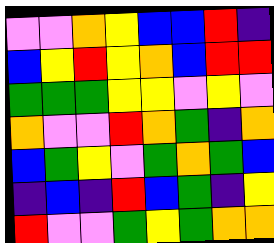[["violet", "violet", "orange", "yellow", "blue", "blue", "red", "indigo"], ["blue", "yellow", "red", "yellow", "orange", "blue", "red", "red"], ["green", "green", "green", "yellow", "yellow", "violet", "yellow", "violet"], ["orange", "violet", "violet", "red", "orange", "green", "indigo", "orange"], ["blue", "green", "yellow", "violet", "green", "orange", "green", "blue"], ["indigo", "blue", "indigo", "red", "blue", "green", "indigo", "yellow"], ["red", "violet", "violet", "green", "yellow", "green", "orange", "orange"]]